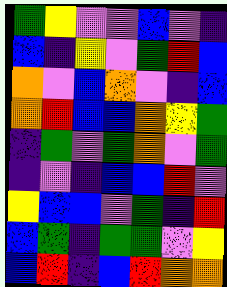[["green", "yellow", "violet", "violet", "blue", "violet", "indigo"], ["blue", "indigo", "yellow", "violet", "green", "red", "blue"], ["orange", "violet", "blue", "orange", "violet", "indigo", "blue"], ["orange", "red", "blue", "blue", "orange", "yellow", "green"], ["indigo", "green", "violet", "green", "orange", "violet", "green"], ["indigo", "violet", "indigo", "blue", "blue", "red", "violet"], ["yellow", "blue", "blue", "violet", "green", "indigo", "red"], ["blue", "green", "indigo", "green", "green", "violet", "yellow"], ["blue", "red", "indigo", "blue", "red", "orange", "orange"]]